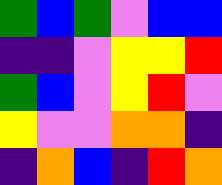[["green", "blue", "green", "violet", "blue", "blue"], ["indigo", "indigo", "violet", "yellow", "yellow", "red"], ["green", "blue", "violet", "yellow", "red", "violet"], ["yellow", "violet", "violet", "orange", "orange", "indigo"], ["indigo", "orange", "blue", "indigo", "red", "orange"]]